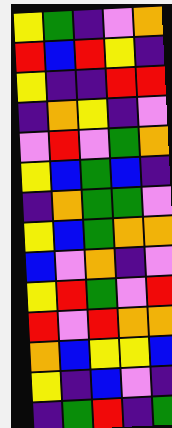[["yellow", "green", "indigo", "violet", "orange"], ["red", "blue", "red", "yellow", "indigo"], ["yellow", "indigo", "indigo", "red", "red"], ["indigo", "orange", "yellow", "indigo", "violet"], ["violet", "red", "violet", "green", "orange"], ["yellow", "blue", "green", "blue", "indigo"], ["indigo", "orange", "green", "green", "violet"], ["yellow", "blue", "green", "orange", "orange"], ["blue", "violet", "orange", "indigo", "violet"], ["yellow", "red", "green", "violet", "red"], ["red", "violet", "red", "orange", "orange"], ["orange", "blue", "yellow", "yellow", "blue"], ["yellow", "indigo", "blue", "violet", "indigo"], ["indigo", "green", "red", "indigo", "green"]]